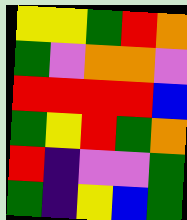[["yellow", "yellow", "green", "red", "orange"], ["green", "violet", "orange", "orange", "violet"], ["red", "red", "red", "red", "blue"], ["green", "yellow", "red", "green", "orange"], ["red", "indigo", "violet", "violet", "green"], ["green", "indigo", "yellow", "blue", "green"]]